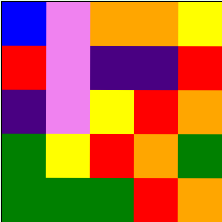[["blue", "violet", "orange", "orange", "yellow"], ["red", "violet", "indigo", "indigo", "red"], ["indigo", "violet", "yellow", "red", "orange"], ["green", "yellow", "red", "orange", "green"], ["green", "green", "green", "red", "orange"]]